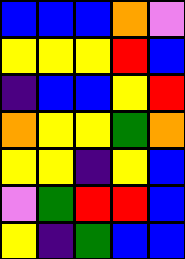[["blue", "blue", "blue", "orange", "violet"], ["yellow", "yellow", "yellow", "red", "blue"], ["indigo", "blue", "blue", "yellow", "red"], ["orange", "yellow", "yellow", "green", "orange"], ["yellow", "yellow", "indigo", "yellow", "blue"], ["violet", "green", "red", "red", "blue"], ["yellow", "indigo", "green", "blue", "blue"]]